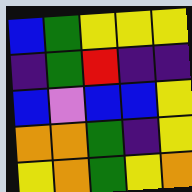[["blue", "green", "yellow", "yellow", "yellow"], ["indigo", "green", "red", "indigo", "indigo"], ["blue", "violet", "blue", "blue", "yellow"], ["orange", "orange", "green", "indigo", "yellow"], ["yellow", "orange", "green", "yellow", "orange"]]